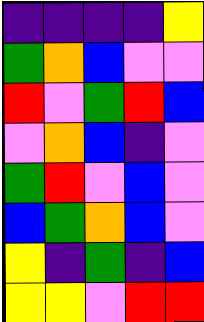[["indigo", "indigo", "indigo", "indigo", "yellow"], ["green", "orange", "blue", "violet", "violet"], ["red", "violet", "green", "red", "blue"], ["violet", "orange", "blue", "indigo", "violet"], ["green", "red", "violet", "blue", "violet"], ["blue", "green", "orange", "blue", "violet"], ["yellow", "indigo", "green", "indigo", "blue"], ["yellow", "yellow", "violet", "red", "red"]]